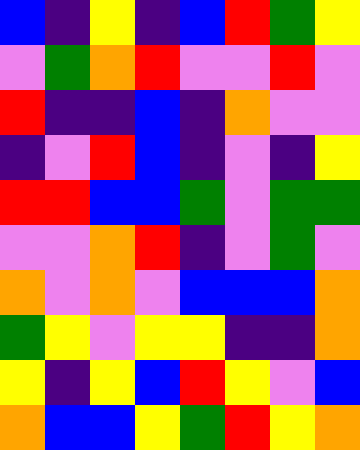[["blue", "indigo", "yellow", "indigo", "blue", "red", "green", "yellow"], ["violet", "green", "orange", "red", "violet", "violet", "red", "violet"], ["red", "indigo", "indigo", "blue", "indigo", "orange", "violet", "violet"], ["indigo", "violet", "red", "blue", "indigo", "violet", "indigo", "yellow"], ["red", "red", "blue", "blue", "green", "violet", "green", "green"], ["violet", "violet", "orange", "red", "indigo", "violet", "green", "violet"], ["orange", "violet", "orange", "violet", "blue", "blue", "blue", "orange"], ["green", "yellow", "violet", "yellow", "yellow", "indigo", "indigo", "orange"], ["yellow", "indigo", "yellow", "blue", "red", "yellow", "violet", "blue"], ["orange", "blue", "blue", "yellow", "green", "red", "yellow", "orange"]]